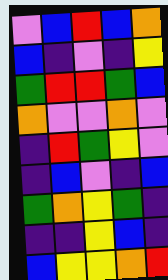[["violet", "blue", "red", "blue", "orange"], ["blue", "indigo", "violet", "indigo", "yellow"], ["green", "red", "red", "green", "blue"], ["orange", "violet", "violet", "orange", "violet"], ["indigo", "red", "green", "yellow", "violet"], ["indigo", "blue", "violet", "indigo", "blue"], ["green", "orange", "yellow", "green", "indigo"], ["indigo", "indigo", "yellow", "blue", "indigo"], ["blue", "yellow", "yellow", "orange", "red"]]